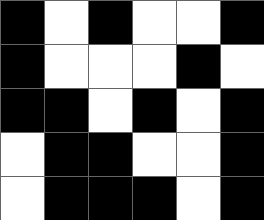[["black", "white", "black", "white", "white", "black"], ["black", "white", "white", "white", "black", "white"], ["black", "black", "white", "black", "white", "black"], ["white", "black", "black", "white", "white", "black"], ["white", "black", "black", "black", "white", "black"]]